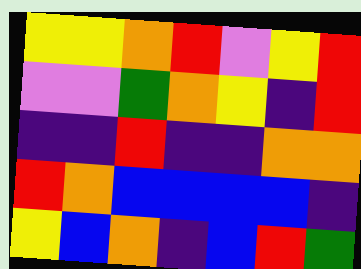[["yellow", "yellow", "orange", "red", "violet", "yellow", "red"], ["violet", "violet", "green", "orange", "yellow", "indigo", "red"], ["indigo", "indigo", "red", "indigo", "indigo", "orange", "orange"], ["red", "orange", "blue", "blue", "blue", "blue", "indigo"], ["yellow", "blue", "orange", "indigo", "blue", "red", "green"]]